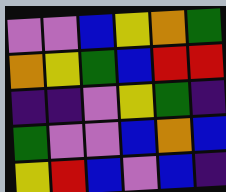[["violet", "violet", "blue", "yellow", "orange", "green"], ["orange", "yellow", "green", "blue", "red", "red"], ["indigo", "indigo", "violet", "yellow", "green", "indigo"], ["green", "violet", "violet", "blue", "orange", "blue"], ["yellow", "red", "blue", "violet", "blue", "indigo"]]